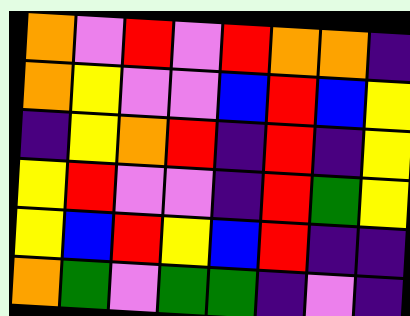[["orange", "violet", "red", "violet", "red", "orange", "orange", "indigo"], ["orange", "yellow", "violet", "violet", "blue", "red", "blue", "yellow"], ["indigo", "yellow", "orange", "red", "indigo", "red", "indigo", "yellow"], ["yellow", "red", "violet", "violet", "indigo", "red", "green", "yellow"], ["yellow", "blue", "red", "yellow", "blue", "red", "indigo", "indigo"], ["orange", "green", "violet", "green", "green", "indigo", "violet", "indigo"]]